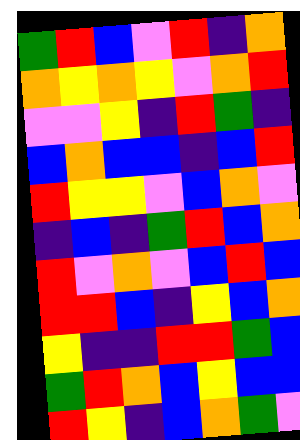[["green", "red", "blue", "violet", "red", "indigo", "orange"], ["orange", "yellow", "orange", "yellow", "violet", "orange", "red"], ["violet", "violet", "yellow", "indigo", "red", "green", "indigo"], ["blue", "orange", "blue", "blue", "indigo", "blue", "red"], ["red", "yellow", "yellow", "violet", "blue", "orange", "violet"], ["indigo", "blue", "indigo", "green", "red", "blue", "orange"], ["red", "violet", "orange", "violet", "blue", "red", "blue"], ["red", "red", "blue", "indigo", "yellow", "blue", "orange"], ["yellow", "indigo", "indigo", "red", "red", "green", "blue"], ["green", "red", "orange", "blue", "yellow", "blue", "blue"], ["red", "yellow", "indigo", "blue", "orange", "green", "violet"]]